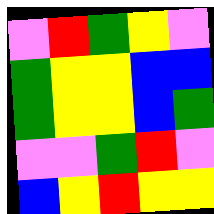[["violet", "red", "green", "yellow", "violet"], ["green", "yellow", "yellow", "blue", "blue"], ["green", "yellow", "yellow", "blue", "green"], ["violet", "violet", "green", "red", "violet"], ["blue", "yellow", "red", "yellow", "yellow"]]